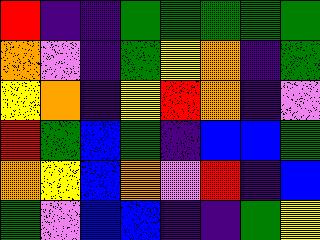[["red", "indigo", "indigo", "green", "green", "green", "green", "green"], ["orange", "violet", "indigo", "green", "yellow", "orange", "indigo", "green"], ["yellow", "orange", "indigo", "yellow", "red", "orange", "indigo", "violet"], ["red", "green", "blue", "green", "indigo", "blue", "blue", "green"], ["orange", "yellow", "blue", "orange", "violet", "red", "indigo", "blue"], ["green", "violet", "blue", "blue", "indigo", "indigo", "green", "yellow"]]